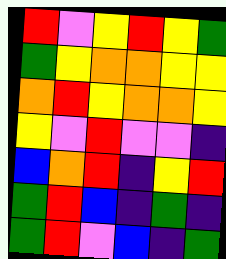[["red", "violet", "yellow", "red", "yellow", "green"], ["green", "yellow", "orange", "orange", "yellow", "yellow"], ["orange", "red", "yellow", "orange", "orange", "yellow"], ["yellow", "violet", "red", "violet", "violet", "indigo"], ["blue", "orange", "red", "indigo", "yellow", "red"], ["green", "red", "blue", "indigo", "green", "indigo"], ["green", "red", "violet", "blue", "indigo", "green"]]